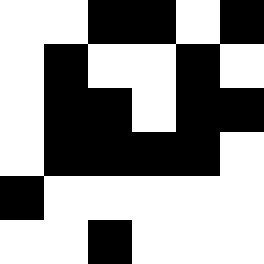[["white", "white", "black", "black", "white", "black"], ["white", "black", "white", "white", "black", "white"], ["white", "black", "black", "white", "black", "black"], ["white", "black", "black", "black", "black", "white"], ["black", "white", "white", "white", "white", "white"], ["white", "white", "black", "white", "white", "white"]]